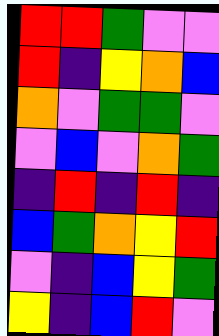[["red", "red", "green", "violet", "violet"], ["red", "indigo", "yellow", "orange", "blue"], ["orange", "violet", "green", "green", "violet"], ["violet", "blue", "violet", "orange", "green"], ["indigo", "red", "indigo", "red", "indigo"], ["blue", "green", "orange", "yellow", "red"], ["violet", "indigo", "blue", "yellow", "green"], ["yellow", "indigo", "blue", "red", "violet"]]